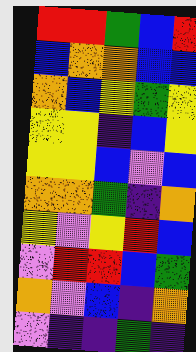[["red", "red", "green", "blue", "red"], ["blue", "orange", "orange", "blue", "blue"], ["orange", "blue", "yellow", "green", "yellow"], ["yellow", "yellow", "indigo", "blue", "yellow"], ["yellow", "yellow", "blue", "violet", "blue"], ["orange", "orange", "green", "indigo", "orange"], ["yellow", "violet", "yellow", "red", "blue"], ["violet", "red", "red", "blue", "green"], ["orange", "violet", "blue", "indigo", "orange"], ["violet", "indigo", "indigo", "green", "indigo"]]